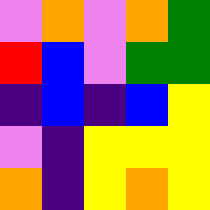[["violet", "orange", "violet", "orange", "green"], ["red", "blue", "violet", "green", "green"], ["indigo", "blue", "indigo", "blue", "yellow"], ["violet", "indigo", "yellow", "yellow", "yellow"], ["orange", "indigo", "yellow", "orange", "yellow"]]